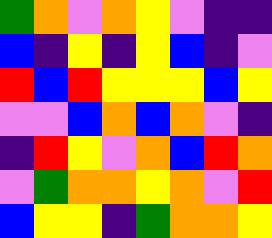[["green", "orange", "violet", "orange", "yellow", "violet", "indigo", "indigo"], ["blue", "indigo", "yellow", "indigo", "yellow", "blue", "indigo", "violet"], ["red", "blue", "red", "yellow", "yellow", "yellow", "blue", "yellow"], ["violet", "violet", "blue", "orange", "blue", "orange", "violet", "indigo"], ["indigo", "red", "yellow", "violet", "orange", "blue", "red", "orange"], ["violet", "green", "orange", "orange", "yellow", "orange", "violet", "red"], ["blue", "yellow", "yellow", "indigo", "green", "orange", "orange", "yellow"]]